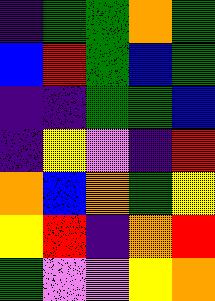[["indigo", "green", "green", "orange", "green"], ["blue", "red", "green", "blue", "green"], ["indigo", "indigo", "green", "green", "blue"], ["indigo", "yellow", "violet", "indigo", "red"], ["orange", "blue", "orange", "green", "yellow"], ["yellow", "red", "indigo", "orange", "red"], ["green", "violet", "violet", "yellow", "orange"]]